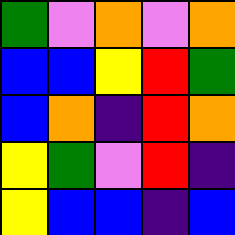[["green", "violet", "orange", "violet", "orange"], ["blue", "blue", "yellow", "red", "green"], ["blue", "orange", "indigo", "red", "orange"], ["yellow", "green", "violet", "red", "indigo"], ["yellow", "blue", "blue", "indigo", "blue"]]